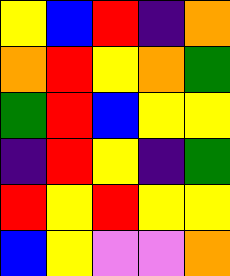[["yellow", "blue", "red", "indigo", "orange"], ["orange", "red", "yellow", "orange", "green"], ["green", "red", "blue", "yellow", "yellow"], ["indigo", "red", "yellow", "indigo", "green"], ["red", "yellow", "red", "yellow", "yellow"], ["blue", "yellow", "violet", "violet", "orange"]]